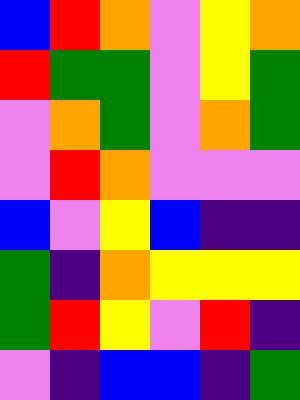[["blue", "red", "orange", "violet", "yellow", "orange"], ["red", "green", "green", "violet", "yellow", "green"], ["violet", "orange", "green", "violet", "orange", "green"], ["violet", "red", "orange", "violet", "violet", "violet"], ["blue", "violet", "yellow", "blue", "indigo", "indigo"], ["green", "indigo", "orange", "yellow", "yellow", "yellow"], ["green", "red", "yellow", "violet", "red", "indigo"], ["violet", "indigo", "blue", "blue", "indigo", "green"]]